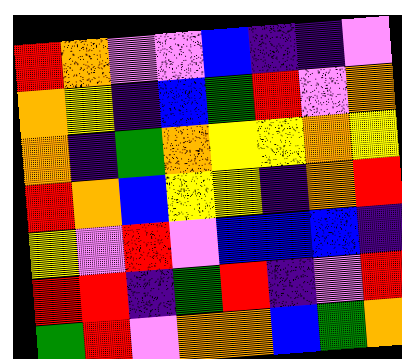[["red", "orange", "violet", "violet", "blue", "indigo", "indigo", "violet"], ["orange", "yellow", "indigo", "blue", "green", "red", "violet", "orange"], ["orange", "indigo", "green", "orange", "yellow", "yellow", "orange", "yellow"], ["red", "orange", "blue", "yellow", "yellow", "indigo", "orange", "red"], ["yellow", "violet", "red", "violet", "blue", "blue", "blue", "indigo"], ["red", "red", "indigo", "green", "red", "indigo", "violet", "red"], ["green", "red", "violet", "orange", "orange", "blue", "green", "orange"]]